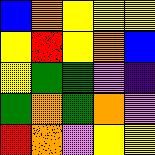[["blue", "orange", "yellow", "yellow", "yellow"], ["yellow", "red", "yellow", "orange", "blue"], ["yellow", "green", "green", "violet", "indigo"], ["green", "orange", "green", "orange", "violet"], ["red", "orange", "violet", "yellow", "yellow"]]